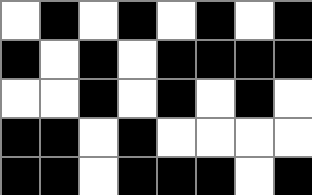[["white", "black", "white", "black", "white", "black", "white", "black"], ["black", "white", "black", "white", "black", "black", "black", "black"], ["white", "white", "black", "white", "black", "white", "black", "white"], ["black", "black", "white", "black", "white", "white", "white", "white"], ["black", "black", "white", "black", "black", "black", "white", "black"]]